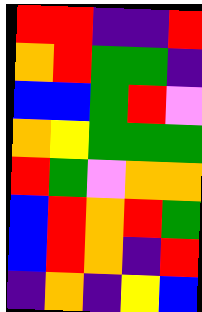[["red", "red", "indigo", "indigo", "red"], ["orange", "red", "green", "green", "indigo"], ["blue", "blue", "green", "red", "violet"], ["orange", "yellow", "green", "green", "green"], ["red", "green", "violet", "orange", "orange"], ["blue", "red", "orange", "red", "green"], ["blue", "red", "orange", "indigo", "red"], ["indigo", "orange", "indigo", "yellow", "blue"]]